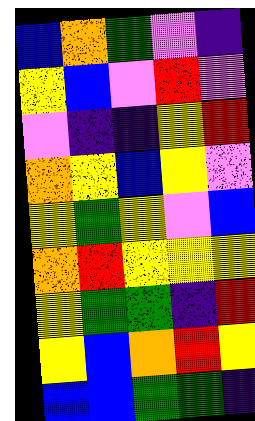[["blue", "orange", "green", "violet", "indigo"], ["yellow", "blue", "violet", "red", "violet"], ["violet", "indigo", "indigo", "yellow", "red"], ["orange", "yellow", "blue", "yellow", "violet"], ["yellow", "green", "yellow", "violet", "blue"], ["orange", "red", "yellow", "yellow", "yellow"], ["yellow", "green", "green", "indigo", "red"], ["yellow", "blue", "orange", "red", "yellow"], ["blue", "blue", "green", "green", "indigo"]]